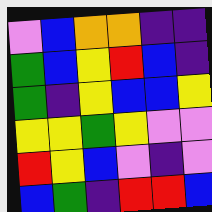[["violet", "blue", "orange", "orange", "indigo", "indigo"], ["green", "blue", "yellow", "red", "blue", "indigo"], ["green", "indigo", "yellow", "blue", "blue", "yellow"], ["yellow", "yellow", "green", "yellow", "violet", "violet"], ["red", "yellow", "blue", "violet", "indigo", "violet"], ["blue", "green", "indigo", "red", "red", "blue"]]